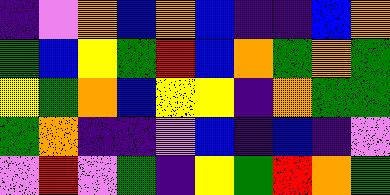[["indigo", "violet", "orange", "blue", "orange", "blue", "indigo", "indigo", "blue", "orange"], ["green", "blue", "yellow", "green", "red", "blue", "orange", "green", "orange", "green"], ["yellow", "green", "orange", "blue", "yellow", "yellow", "indigo", "orange", "green", "green"], ["green", "orange", "indigo", "indigo", "violet", "blue", "indigo", "blue", "indigo", "violet"], ["violet", "red", "violet", "green", "indigo", "yellow", "green", "red", "orange", "green"]]